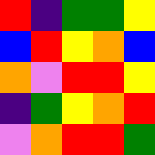[["red", "indigo", "green", "green", "yellow"], ["blue", "red", "yellow", "orange", "blue"], ["orange", "violet", "red", "red", "yellow"], ["indigo", "green", "yellow", "orange", "red"], ["violet", "orange", "red", "red", "green"]]